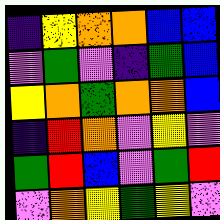[["indigo", "yellow", "orange", "orange", "blue", "blue"], ["violet", "green", "violet", "indigo", "green", "blue"], ["yellow", "orange", "green", "orange", "orange", "blue"], ["indigo", "red", "orange", "violet", "yellow", "violet"], ["green", "red", "blue", "violet", "green", "red"], ["violet", "orange", "yellow", "green", "yellow", "violet"]]